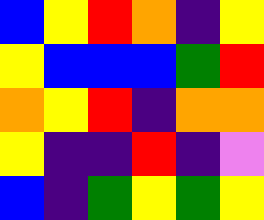[["blue", "yellow", "red", "orange", "indigo", "yellow"], ["yellow", "blue", "blue", "blue", "green", "red"], ["orange", "yellow", "red", "indigo", "orange", "orange"], ["yellow", "indigo", "indigo", "red", "indigo", "violet"], ["blue", "indigo", "green", "yellow", "green", "yellow"]]